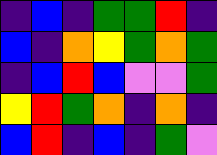[["indigo", "blue", "indigo", "green", "green", "red", "indigo"], ["blue", "indigo", "orange", "yellow", "green", "orange", "green"], ["indigo", "blue", "red", "blue", "violet", "violet", "green"], ["yellow", "red", "green", "orange", "indigo", "orange", "indigo"], ["blue", "red", "indigo", "blue", "indigo", "green", "violet"]]